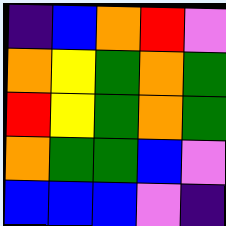[["indigo", "blue", "orange", "red", "violet"], ["orange", "yellow", "green", "orange", "green"], ["red", "yellow", "green", "orange", "green"], ["orange", "green", "green", "blue", "violet"], ["blue", "blue", "blue", "violet", "indigo"]]